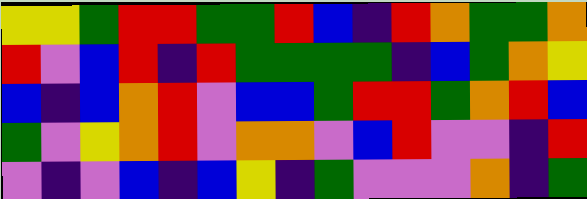[["yellow", "yellow", "green", "red", "red", "green", "green", "red", "blue", "indigo", "red", "orange", "green", "green", "orange"], ["red", "violet", "blue", "red", "indigo", "red", "green", "green", "green", "green", "indigo", "blue", "green", "orange", "yellow"], ["blue", "indigo", "blue", "orange", "red", "violet", "blue", "blue", "green", "red", "red", "green", "orange", "red", "blue"], ["green", "violet", "yellow", "orange", "red", "violet", "orange", "orange", "violet", "blue", "red", "violet", "violet", "indigo", "red"], ["violet", "indigo", "violet", "blue", "indigo", "blue", "yellow", "indigo", "green", "violet", "violet", "violet", "orange", "indigo", "green"]]